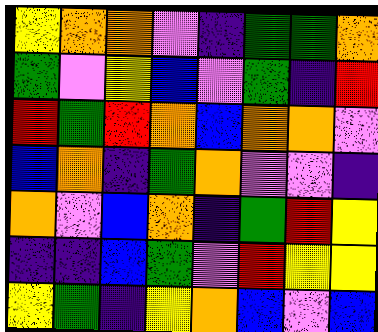[["yellow", "orange", "orange", "violet", "indigo", "green", "green", "orange"], ["green", "violet", "yellow", "blue", "violet", "green", "indigo", "red"], ["red", "green", "red", "orange", "blue", "orange", "orange", "violet"], ["blue", "orange", "indigo", "green", "orange", "violet", "violet", "indigo"], ["orange", "violet", "blue", "orange", "indigo", "green", "red", "yellow"], ["indigo", "indigo", "blue", "green", "violet", "red", "yellow", "yellow"], ["yellow", "green", "indigo", "yellow", "orange", "blue", "violet", "blue"]]